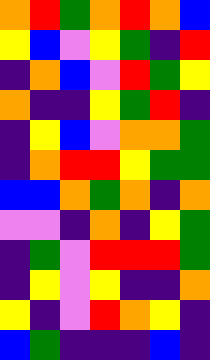[["orange", "red", "green", "orange", "red", "orange", "blue"], ["yellow", "blue", "violet", "yellow", "green", "indigo", "red"], ["indigo", "orange", "blue", "violet", "red", "green", "yellow"], ["orange", "indigo", "indigo", "yellow", "green", "red", "indigo"], ["indigo", "yellow", "blue", "violet", "orange", "orange", "green"], ["indigo", "orange", "red", "red", "yellow", "green", "green"], ["blue", "blue", "orange", "green", "orange", "indigo", "orange"], ["violet", "violet", "indigo", "orange", "indigo", "yellow", "green"], ["indigo", "green", "violet", "red", "red", "red", "green"], ["indigo", "yellow", "violet", "yellow", "indigo", "indigo", "orange"], ["yellow", "indigo", "violet", "red", "orange", "yellow", "indigo"], ["blue", "green", "indigo", "indigo", "indigo", "blue", "indigo"]]